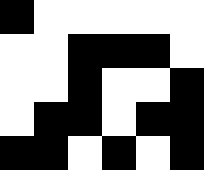[["black", "white", "white", "white", "white", "white"], ["white", "white", "black", "black", "black", "white"], ["white", "white", "black", "white", "white", "black"], ["white", "black", "black", "white", "black", "black"], ["black", "black", "white", "black", "white", "black"]]